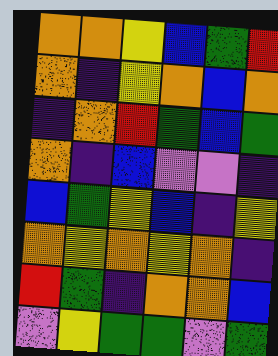[["orange", "orange", "yellow", "blue", "green", "red"], ["orange", "indigo", "yellow", "orange", "blue", "orange"], ["indigo", "orange", "red", "green", "blue", "green"], ["orange", "indigo", "blue", "violet", "violet", "indigo"], ["blue", "green", "yellow", "blue", "indigo", "yellow"], ["orange", "yellow", "orange", "yellow", "orange", "indigo"], ["red", "green", "indigo", "orange", "orange", "blue"], ["violet", "yellow", "green", "green", "violet", "green"]]